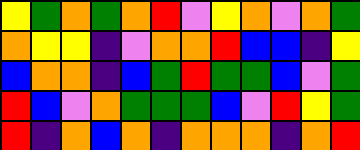[["yellow", "green", "orange", "green", "orange", "red", "violet", "yellow", "orange", "violet", "orange", "green"], ["orange", "yellow", "yellow", "indigo", "violet", "orange", "orange", "red", "blue", "blue", "indigo", "yellow"], ["blue", "orange", "orange", "indigo", "blue", "green", "red", "green", "green", "blue", "violet", "green"], ["red", "blue", "violet", "orange", "green", "green", "green", "blue", "violet", "red", "yellow", "green"], ["red", "indigo", "orange", "blue", "orange", "indigo", "orange", "orange", "orange", "indigo", "orange", "red"]]